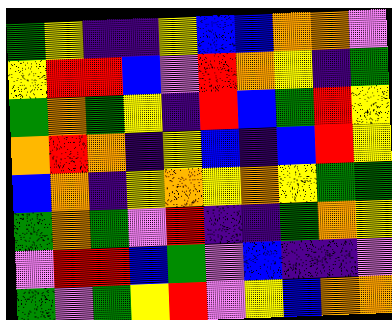[["green", "yellow", "indigo", "indigo", "yellow", "blue", "blue", "orange", "orange", "violet"], ["yellow", "red", "red", "blue", "violet", "red", "orange", "yellow", "indigo", "green"], ["green", "orange", "green", "yellow", "indigo", "red", "blue", "green", "red", "yellow"], ["orange", "red", "orange", "indigo", "yellow", "blue", "indigo", "blue", "red", "yellow"], ["blue", "orange", "indigo", "yellow", "orange", "yellow", "orange", "yellow", "green", "green"], ["green", "orange", "green", "violet", "red", "indigo", "indigo", "green", "orange", "yellow"], ["violet", "red", "red", "blue", "green", "violet", "blue", "indigo", "indigo", "violet"], ["green", "violet", "green", "yellow", "red", "violet", "yellow", "blue", "orange", "orange"]]